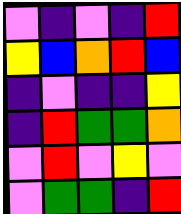[["violet", "indigo", "violet", "indigo", "red"], ["yellow", "blue", "orange", "red", "blue"], ["indigo", "violet", "indigo", "indigo", "yellow"], ["indigo", "red", "green", "green", "orange"], ["violet", "red", "violet", "yellow", "violet"], ["violet", "green", "green", "indigo", "red"]]